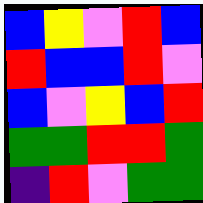[["blue", "yellow", "violet", "red", "blue"], ["red", "blue", "blue", "red", "violet"], ["blue", "violet", "yellow", "blue", "red"], ["green", "green", "red", "red", "green"], ["indigo", "red", "violet", "green", "green"]]